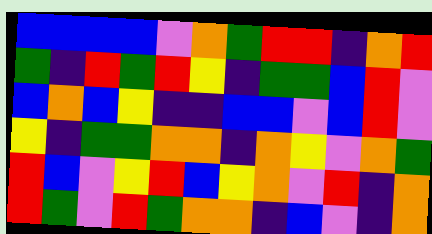[["blue", "blue", "blue", "blue", "violet", "orange", "green", "red", "red", "indigo", "orange", "red"], ["green", "indigo", "red", "green", "red", "yellow", "indigo", "green", "green", "blue", "red", "violet"], ["blue", "orange", "blue", "yellow", "indigo", "indigo", "blue", "blue", "violet", "blue", "red", "violet"], ["yellow", "indigo", "green", "green", "orange", "orange", "indigo", "orange", "yellow", "violet", "orange", "green"], ["red", "blue", "violet", "yellow", "red", "blue", "yellow", "orange", "violet", "red", "indigo", "orange"], ["red", "green", "violet", "red", "green", "orange", "orange", "indigo", "blue", "violet", "indigo", "orange"]]